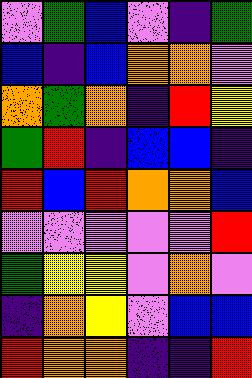[["violet", "green", "blue", "violet", "indigo", "green"], ["blue", "indigo", "blue", "orange", "orange", "violet"], ["orange", "green", "orange", "indigo", "red", "yellow"], ["green", "red", "indigo", "blue", "blue", "indigo"], ["red", "blue", "red", "orange", "orange", "blue"], ["violet", "violet", "violet", "violet", "violet", "red"], ["green", "yellow", "yellow", "violet", "orange", "violet"], ["indigo", "orange", "yellow", "violet", "blue", "blue"], ["red", "orange", "orange", "indigo", "indigo", "red"]]